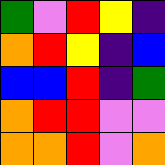[["green", "violet", "red", "yellow", "indigo"], ["orange", "red", "yellow", "indigo", "blue"], ["blue", "blue", "red", "indigo", "green"], ["orange", "red", "red", "violet", "violet"], ["orange", "orange", "red", "violet", "orange"]]